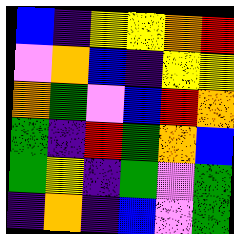[["blue", "indigo", "yellow", "yellow", "orange", "red"], ["violet", "orange", "blue", "indigo", "yellow", "yellow"], ["orange", "green", "violet", "blue", "red", "orange"], ["green", "indigo", "red", "green", "orange", "blue"], ["green", "yellow", "indigo", "green", "violet", "green"], ["indigo", "orange", "indigo", "blue", "violet", "green"]]